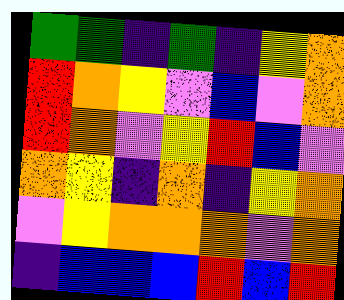[["green", "green", "indigo", "green", "indigo", "yellow", "orange"], ["red", "orange", "yellow", "violet", "blue", "violet", "orange"], ["red", "orange", "violet", "yellow", "red", "blue", "violet"], ["orange", "yellow", "indigo", "orange", "indigo", "yellow", "orange"], ["violet", "yellow", "orange", "orange", "orange", "violet", "orange"], ["indigo", "blue", "blue", "blue", "red", "blue", "red"]]